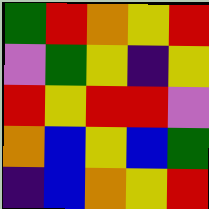[["green", "red", "orange", "yellow", "red"], ["violet", "green", "yellow", "indigo", "yellow"], ["red", "yellow", "red", "red", "violet"], ["orange", "blue", "yellow", "blue", "green"], ["indigo", "blue", "orange", "yellow", "red"]]